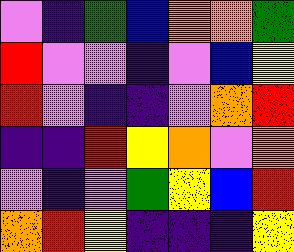[["violet", "indigo", "green", "blue", "orange", "orange", "green"], ["red", "violet", "violet", "indigo", "violet", "blue", "yellow"], ["red", "violet", "indigo", "indigo", "violet", "orange", "red"], ["indigo", "indigo", "red", "yellow", "orange", "violet", "orange"], ["violet", "indigo", "violet", "green", "yellow", "blue", "red"], ["orange", "red", "yellow", "indigo", "indigo", "indigo", "yellow"]]